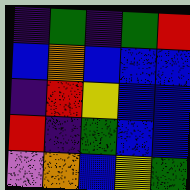[["indigo", "green", "indigo", "green", "red"], ["blue", "orange", "blue", "blue", "blue"], ["indigo", "red", "yellow", "blue", "blue"], ["red", "indigo", "green", "blue", "blue"], ["violet", "orange", "blue", "yellow", "green"]]